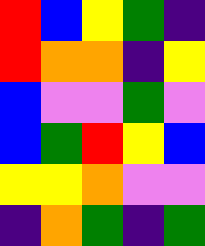[["red", "blue", "yellow", "green", "indigo"], ["red", "orange", "orange", "indigo", "yellow"], ["blue", "violet", "violet", "green", "violet"], ["blue", "green", "red", "yellow", "blue"], ["yellow", "yellow", "orange", "violet", "violet"], ["indigo", "orange", "green", "indigo", "green"]]